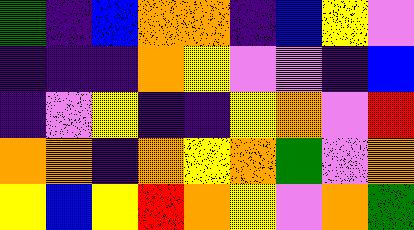[["green", "indigo", "blue", "orange", "orange", "indigo", "blue", "yellow", "violet"], ["indigo", "indigo", "indigo", "orange", "yellow", "violet", "violet", "indigo", "blue"], ["indigo", "violet", "yellow", "indigo", "indigo", "yellow", "orange", "violet", "red"], ["orange", "orange", "indigo", "orange", "yellow", "orange", "green", "violet", "orange"], ["yellow", "blue", "yellow", "red", "orange", "yellow", "violet", "orange", "green"]]